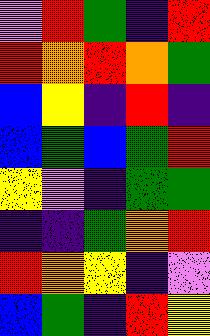[["violet", "red", "green", "indigo", "red"], ["red", "orange", "red", "orange", "green"], ["blue", "yellow", "indigo", "red", "indigo"], ["blue", "green", "blue", "green", "red"], ["yellow", "violet", "indigo", "green", "green"], ["indigo", "indigo", "green", "orange", "red"], ["red", "orange", "yellow", "indigo", "violet"], ["blue", "green", "indigo", "red", "yellow"]]